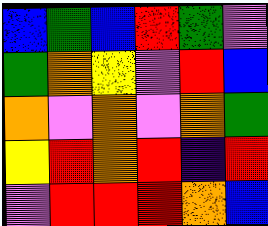[["blue", "green", "blue", "red", "green", "violet"], ["green", "orange", "yellow", "violet", "red", "blue"], ["orange", "violet", "orange", "violet", "orange", "green"], ["yellow", "red", "orange", "red", "indigo", "red"], ["violet", "red", "red", "red", "orange", "blue"]]